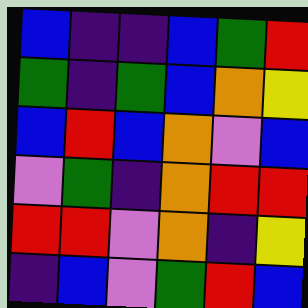[["blue", "indigo", "indigo", "blue", "green", "red"], ["green", "indigo", "green", "blue", "orange", "yellow"], ["blue", "red", "blue", "orange", "violet", "blue"], ["violet", "green", "indigo", "orange", "red", "red"], ["red", "red", "violet", "orange", "indigo", "yellow"], ["indigo", "blue", "violet", "green", "red", "blue"]]